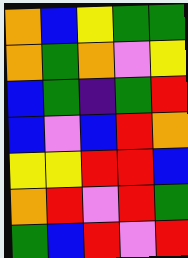[["orange", "blue", "yellow", "green", "green"], ["orange", "green", "orange", "violet", "yellow"], ["blue", "green", "indigo", "green", "red"], ["blue", "violet", "blue", "red", "orange"], ["yellow", "yellow", "red", "red", "blue"], ["orange", "red", "violet", "red", "green"], ["green", "blue", "red", "violet", "red"]]